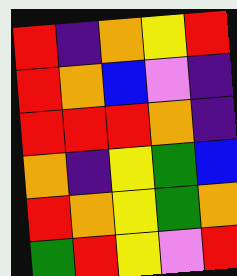[["red", "indigo", "orange", "yellow", "red"], ["red", "orange", "blue", "violet", "indigo"], ["red", "red", "red", "orange", "indigo"], ["orange", "indigo", "yellow", "green", "blue"], ["red", "orange", "yellow", "green", "orange"], ["green", "red", "yellow", "violet", "red"]]